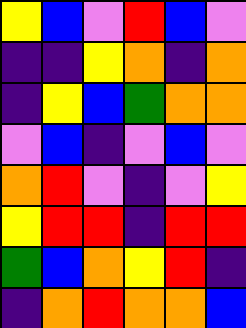[["yellow", "blue", "violet", "red", "blue", "violet"], ["indigo", "indigo", "yellow", "orange", "indigo", "orange"], ["indigo", "yellow", "blue", "green", "orange", "orange"], ["violet", "blue", "indigo", "violet", "blue", "violet"], ["orange", "red", "violet", "indigo", "violet", "yellow"], ["yellow", "red", "red", "indigo", "red", "red"], ["green", "blue", "orange", "yellow", "red", "indigo"], ["indigo", "orange", "red", "orange", "orange", "blue"]]